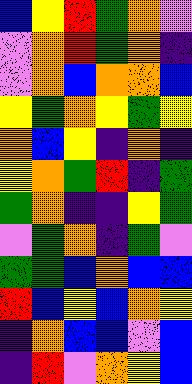[["blue", "yellow", "red", "green", "orange", "violet"], ["violet", "orange", "red", "green", "orange", "indigo"], ["violet", "orange", "blue", "orange", "orange", "blue"], ["yellow", "green", "orange", "yellow", "green", "yellow"], ["orange", "blue", "yellow", "indigo", "orange", "indigo"], ["yellow", "orange", "green", "red", "indigo", "green"], ["green", "orange", "indigo", "indigo", "yellow", "green"], ["violet", "green", "orange", "indigo", "green", "violet"], ["green", "green", "blue", "orange", "blue", "blue"], ["red", "blue", "yellow", "blue", "orange", "yellow"], ["indigo", "orange", "blue", "blue", "violet", "blue"], ["indigo", "red", "violet", "orange", "yellow", "blue"]]